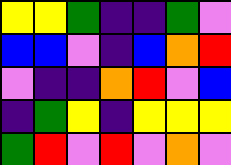[["yellow", "yellow", "green", "indigo", "indigo", "green", "violet"], ["blue", "blue", "violet", "indigo", "blue", "orange", "red"], ["violet", "indigo", "indigo", "orange", "red", "violet", "blue"], ["indigo", "green", "yellow", "indigo", "yellow", "yellow", "yellow"], ["green", "red", "violet", "red", "violet", "orange", "violet"]]